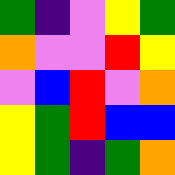[["green", "indigo", "violet", "yellow", "green"], ["orange", "violet", "violet", "red", "yellow"], ["violet", "blue", "red", "violet", "orange"], ["yellow", "green", "red", "blue", "blue"], ["yellow", "green", "indigo", "green", "orange"]]